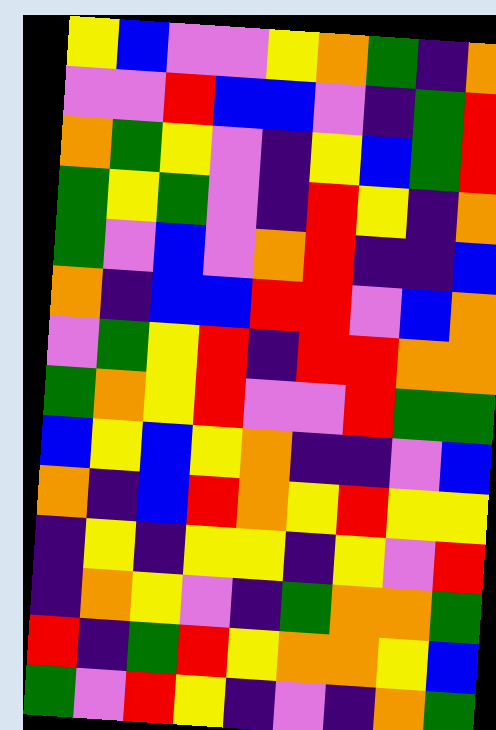[["yellow", "blue", "violet", "violet", "yellow", "orange", "green", "indigo", "orange"], ["violet", "violet", "red", "blue", "blue", "violet", "indigo", "green", "red"], ["orange", "green", "yellow", "violet", "indigo", "yellow", "blue", "green", "red"], ["green", "yellow", "green", "violet", "indigo", "red", "yellow", "indigo", "orange"], ["green", "violet", "blue", "violet", "orange", "red", "indigo", "indigo", "blue"], ["orange", "indigo", "blue", "blue", "red", "red", "violet", "blue", "orange"], ["violet", "green", "yellow", "red", "indigo", "red", "red", "orange", "orange"], ["green", "orange", "yellow", "red", "violet", "violet", "red", "green", "green"], ["blue", "yellow", "blue", "yellow", "orange", "indigo", "indigo", "violet", "blue"], ["orange", "indigo", "blue", "red", "orange", "yellow", "red", "yellow", "yellow"], ["indigo", "yellow", "indigo", "yellow", "yellow", "indigo", "yellow", "violet", "red"], ["indigo", "orange", "yellow", "violet", "indigo", "green", "orange", "orange", "green"], ["red", "indigo", "green", "red", "yellow", "orange", "orange", "yellow", "blue"], ["green", "violet", "red", "yellow", "indigo", "violet", "indigo", "orange", "green"]]